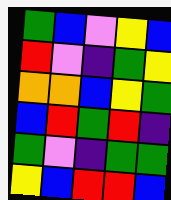[["green", "blue", "violet", "yellow", "blue"], ["red", "violet", "indigo", "green", "yellow"], ["orange", "orange", "blue", "yellow", "green"], ["blue", "red", "green", "red", "indigo"], ["green", "violet", "indigo", "green", "green"], ["yellow", "blue", "red", "red", "blue"]]